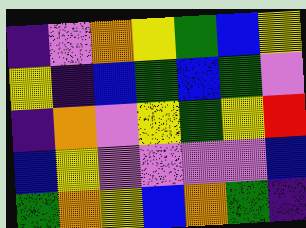[["indigo", "violet", "orange", "yellow", "green", "blue", "yellow"], ["yellow", "indigo", "blue", "green", "blue", "green", "violet"], ["indigo", "orange", "violet", "yellow", "green", "yellow", "red"], ["blue", "yellow", "violet", "violet", "violet", "violet", "blue"], ["green", "orange", "yellow", "blue", "orange", "green", "indigo"]]